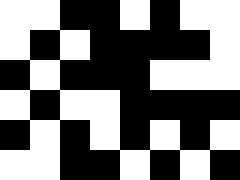[["white", "white", "black", "black", "white", "black", "white", "white"], ["white", "black", "white", "black", "black", "black", "black", "white"], ["black", "white", "black", "black", "black", "white", "white", "white"], ["white", "black", "white", "white", "black", "black", "black", "black"], ["black", "white", "black", "white", "black", "white", "black", "white"], ["white", "white", "black", "black", "white", "black", "white", "black"]]